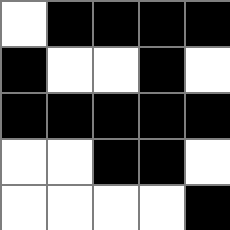[["white", "black", "black", "black", "black"], ["black", "white", "white", "black", "white"], ["black", "black", "black", "black", "black"], ["white", "white", "black", "black", "white"], ["white", "white", "white", "white", "black"]]